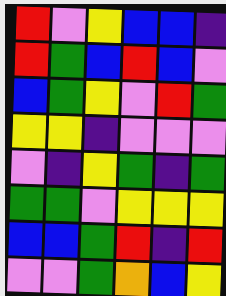[["red", "violet", "yellow", "blue", "blue", "indigo"], ["red", "green", "blue", "red", "blue", "violet"], ["blue", "green", "yellow", "violet", "red", "green"], ["yellow", "yellow", "indigo", "violet", "violet", "violet"], ["violet", "indigo", "yellow", "green", "indigo", "green"], ["green", "green", "violet", "yellow", "yellow", "yellow"], ["blue", "blue", "green", "red", "indigo", "red"], ["violet", "violet", "green", "orange", "blue", "yellow"]]